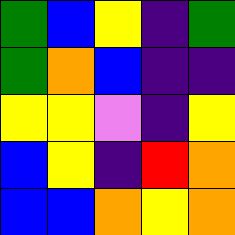[["green", "blue", "yellow", "indigo", "green"], ["green", "orange", "blue", "indigo", "indigo"], ["yellow", "yellow", "violet", "indigo", "yellow"], ["blue", "yellow", "indigo", "red", "orange"], ["blue", "blue", "orange", "yellow", "orange"]]